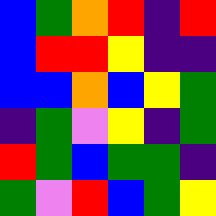[["blue", "green", "orange", "red", "indigo", "red"], ["blue", "red", "red", "yellow", "indigo", "indigo"], ["blue", "blue", "orange", "blue", "yellow", "green"], ["indigo", "green", "violet", "yellow", "indigo", "green"], ["red", "green", "blue", "green", "green", "indigo"], ["green", "violet", "red", "blue", "green", "yellow"]]